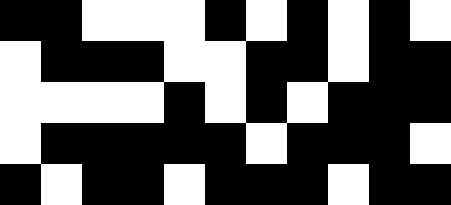[["black", "black", "white", "white", "white", "black", "white", "black", "white", "black", "white"], ["white", "black", "black", "black", "white", "white", "black", "black", "white", "black", "black"], ["white", "white", "white", "white", "black", "white", "black", "white", "black", "black", "black"], ["white", "black", "black", "black", "black", "black", "white", "black", "black", "black", "white"], ["black", "white", "black", "black", "white", "black", "black", "black", "white", "black", "black"]]